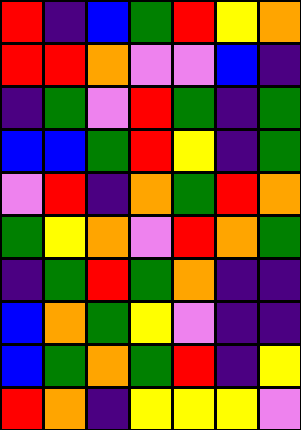[["red", "indigo", "blue", "green", "red", "yellow", "orange"], ["red", "red", "orange", "violet", "violet", "blue", "indigo"], ["indigo", "green", "violet", "red", "green", "indigo", "green"], ["blue", "blue", "green", "red", "yellow", "indigo", "green"], ["violet", "red", "indigo", "orange", "green", "red", "orange"], ["green", "yellow", "orange", "violet", "red", "orange", "green"], ["indigo", "green", "red", "green", "orange", "indigo", "indigo"], ["blue", "orange", "green", "yellow", "violet", "indigo", "indigo"], ["blue", "green", "orange", "green", "red", "indigo", "yellow"], ["red", "orange", "indigo", "yellow", "yellow", "yellow", "violet"]]